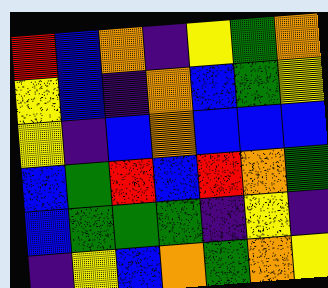[["red", "blue", "orange", "indigo", "yellow", "green", "orange"], ["yellow", "blue", "indigo", "orange", "blue", "green", "yellow"], ["yellow", "indigo", "blue", "orange", "blue", "blue", "blue"], ["blue", "green", "red", "blue", "red", "orange", "green"], ["blue", "green", "green", "green", "indigo", "yellow", "indigo"], ["indigo", "yellow", "blue", "orange", "green", "orange", "yellow"]]